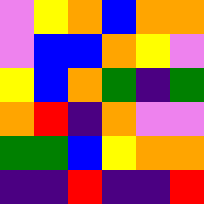[["violet", "yellow", "orange", "blue", "orange", "orange"], ["violet", "blue", "blue", "orange", "yellow", "violet"], ["yellow", "blue", "orange", "green", "indigo", "green"], ["orange", "red", "indigo", "orange", "violet", "violet"], ["green", "green", "blue", "yellow", "orange", "orange"], ["indigo", "indigo", "red", "indigo", "indigo", "red"]]